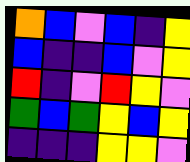[["orange", "blue", "violet", "blue", "indigo", "yellow"], ["blue", "indigo", "indigo", "blue", "violet", "yellow"], ["red", "indigo", "violet", "red", "yellow", "violet"], ["green", "blue", "green", "yellow", "blue", "yellow"], ["indigo", "indigo", "indigo", "yellow", "yellow", "violet"]]